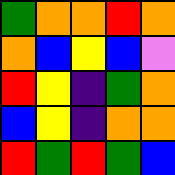[["green", "orange", "orange", "red", "orange"], ["orange", "blue", "yellow", "blue", "violet"], ["red", "yellow", "indigo", "green", "orange"], ["blue", "yellow", "indigo", "orange", "orange"], ["red", "green", "red", "green", "blue"]]